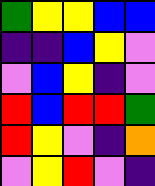[["green", "yellow", "yellow", "blue", "blue"], ["indigo", "indigo", "blue", "yellow", "violet"], ["violet", "blue", "yellow", "indigo", "violet"], ["red", "blue", "red", "red", "green"], ["red", "yellow", "violet", "indigo", "orange"], ["violet", "yellow", "red", "violet", "indigo"]]